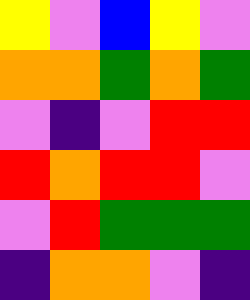[["yellow", "violet", "blue", "yellow", "violet"], ["orange", "orange", "green", "orange", "green"], ["violet", "indigo", "violet", "red", "red"], ["red", "orange", "red", "red", "violet"], ["violet", "red", "green", "green", "green"], ["indigo", "orange", "orange", "violet", "indigo"]]